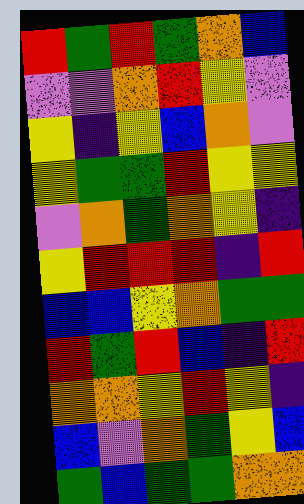[["red", "green", "red", "green", "orange", "blue"], ["violet", "violet", "orange", "red", "yellow", "violet"], ["yellow", "indigo", "yellow", "blue", "orange", "violet"], ["yellow", "green", "green", "red", "yellow", "yellow"], ["violet", "orange", "green", "orange", "yellow", "indigo"], ["yellow", "red", "red", "red", "indigo", "red"], ["blue", "blue", "yellow", "orange", "green", "green"], ["red", "green", "red", "blue", "indigo", "red"], ["orange", "orange", "yellow", "red", "yellow", "indigo"], ["blue", "violet", "orange", "green", "yellow", "blue"], ["green", "blue", "green", "green", "orange", "orange"]]